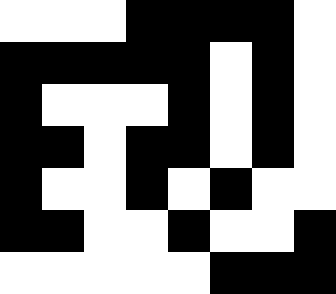[["white", "white", "white", "black", "black", "black", "black", "white"], ["black", "black", "black", "black", "black", "white", "black", "white"], ["black", "white", "white", "white", "black", "white", "black", "white"], ["black", "black", "white", "black", "black", "white", "black", "white"], ["black", "white", "white", "black", "white", "black", "white", "white"], ["black", "black", "white", "white", "black", "white", "white", "black"], ["white", "white", "white", "white", "white", "black", "black", "black"]]